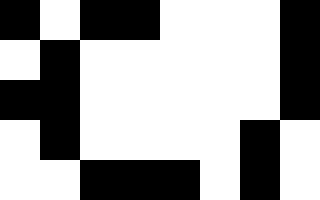[["black", "white", "black", "black", "white", "white", "white", "black"], ["white", "black", "white", "white", "white", "white", "white", "black"], ["black", "black", "white", "white", "white", "white", "white", "black"], ["white", "black", "white", "white", "white", "white", "black", "white"], ["white", "white", "black", "black", "black", "white", "black", "white"]]